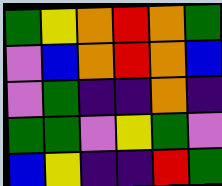[["green", "yellow", "orange", "red", "orange", "green"], ["violet", "blue", "orange", "red", "orange", "blue"], ["violet", "green", "indigo", "indigo", "orange", "indigo"], ["green", "green", "violet", "yellow", "green", "violet"], ["blue", "yellow", "indigo", "indigo", "red", "green"]]